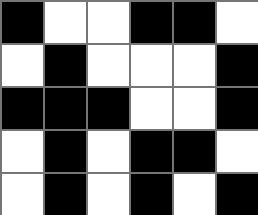[["black", "white", "white", "black", "black", "white"], ["white", "black", "white", "white", "white", "black"], ["black", "black", "black", "white", "white", "black"], ["white", "black", "white", "black", "black", "white"], ["white", "black", "white", "black", "white", "black"]]